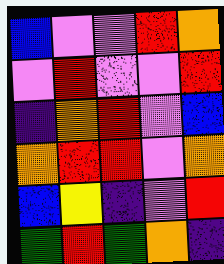[["blue", "violet", "violet", "red", "orange"], ["violet", "red", "violet", "violet", "red"], ["indigo", "orange", "red", "violet", "blue"], ["orange", "red", "red", "violet", "orange"], ["blue", "yellow", "indigo", "violet", "red"], ["green", "red", "green", "orange", "indigo"]]